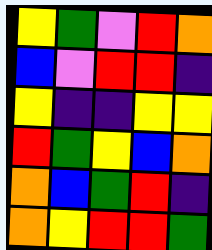[["yellow", "green", "violet", "red", "orange"], ["blue", "violet", "red", "red", "indigo"], ["yellow", "indigo", "indigo", "yellow", "yellow"], ["red", "green", "yellow", "blue", "orange"], ["orange", "blue", "green", "red", "indigo"], ["orange", "yellow", "red", "red", "green"]]